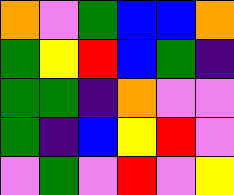[["orange", "violet", "green", "blue", "blue", "orange"], ["green", "yellow", "red", "blue", "green", "indigo"], ["green", "green", "indigo", "orange", "violet", "violet"], ["green", "indigo", "blue", "yellow", "red", "violet"], ["violet", "green", "violet", "red", "violet", "yellow"]]